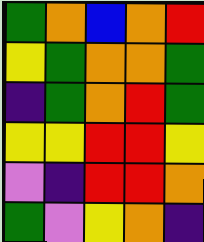[["green", "orange", "blue", "orange", "red"], ["yellow", "green", "orange", "orange", "green"], ["indigo", "green", "orange", "red", "green"], ["yellow", "yellow", "red", "red", "yellow"], ["violet", "indigo", "red", "red", "orange"], ["green", "violet", "yellow", "orange", "indigo"]]